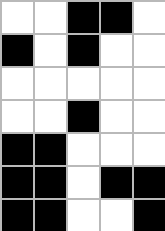[["white", "white", "black", "black", "white"], ["black", "white", "black", "white", "white"], ["white", "white", "white", "white", "white"], ["white", "white", "black", "white", "white"], ["black", "black", "white", "white", "white"], ["black", "black", "white", "black", "black"], ["black", "black", "white", "white", "black"]]